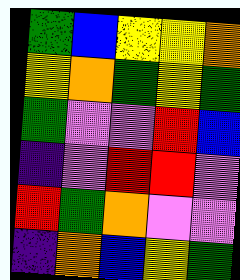[["green", "blue", "yellow", "yellow", "orange"], ["yellow", "orange", "green", "yellow", "green"], ["green", "violet", "violet", "red", "blue"], ["indigo", "violet", "red", "red", "violet"], ["red", "green", "orange", "violet", "violet"], ["indigo", "orange", "blue", "yellow", "green"]]